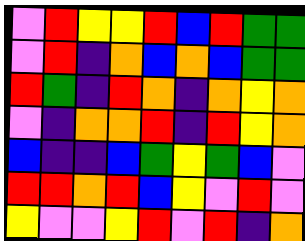[["violet", "red", "yellow", "yellow", "red", "blue", "red", "green", "green"], ["violet", "red", "indigo", "orange", "blue", "orange", "blue", "green", "green"], ["red", "green", "indigo", "red", "orange", "indigo", "orange", "yellow", "orange"], ["violet", "indigo", "orange", "orange", "red", "indigo", "red", "yellow", "orange"], ["blue", "indigo", "indigo", "blue", "green", "yellow", "green", "blue", "violet"], ["red", "red", "orange", "red", "blue", "yellow", "violet", "red", "violet"], ["yellow", "violet", "violet", "yellow", "red", "violet", "red", "indigo", "orange"]]